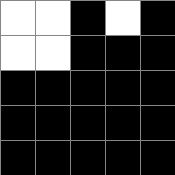[["white", "white", "black", "white", "black"], ["white", "white", "black", "black", "black"], ["black", "black", "black", "black", "black"], ["black", "black", "black", "black", "black"], ["black", "black", "black", "black", "black"]]